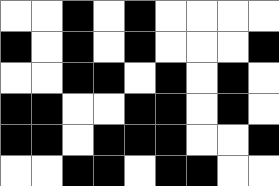[["white", "white", "black", "white", "black", "white", "white", "white", "white"], ["black", "white", "black", "white", "black", "white", "white", "white", "black"], ["white", "white", "black", "black", "white", "black", "white", "black", "white"], ["black", "black", "white", "white", "black", "black", "white", "black", "white"], ["black", "black", "white", "black", "black", "black", "white", "white", "black"], ["white", "white", "black", "black", "white", "black", "black", "white", "white"]]